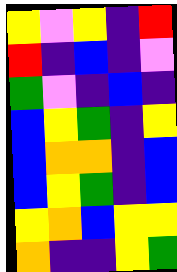[["yellow", "violet", "yellow", "indigo", "red"], ["red", "indigo", "blue", "indigo", "violet"], ["green", "violet", "indigo", "blue", "indigo"], ["blue", "yellow", "green", "indigo", "yellow"], ["blue", "orange", "orange", "indigo", "blue"], ["blue", "yellow", "green", "indigo", "blue"], ["yellow", "orange", "blue", "yellow", "yellow"], ["orange", "indigo", "indigo", "yellow", "green"]]